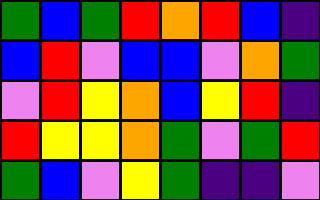[["green", "blue", "green", "red", "orange", "red", "blue", "indigo"], ["blue", "red", "violet", "blue", "blue", "violet", "orange", "green"], ["violet", "red", "yellow", "orange", "blue", "yellow", "red", "indigo"], ["red", "yellow", "yellow", "orange", "green", "violet", "green", "red"], ["green", "blue", "violet", "yellow", "green", "indigo", "indigo", "violet"]]